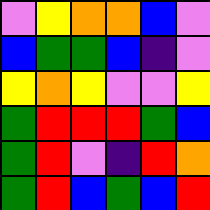[["violet", "yellow", "orange", "orange", "blue", "violet"], ["blue", "green", "green", "blue", "indigo", "violet"], ["yellow", "orange", "yellow", "violet", "violet", "yellow"], ["green", "red", "red", "red", "green", "blue"], ["green", "red", "violet", "indigo", "red", "orange"], ["green", "red", "blue", "green", "blue", "red"]]